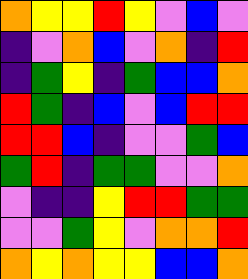[["orange", "yellow", "yellow", "red", "yellow", "violet", "blue", "violet"], ["indigo", "violet", "orange", "blue", "violet", "orange", "indigo", "red"], ["indigo", "green", "yellow", "indigo", "green", "blue", "blue", "orange"], ["red", "green", "indigo", "blue", "violet", "blue", "red", "red"], ["red", "red", "blue", "indigo", "violet", "violet", "green", "blue"], ["green", "red", "indigo", "green", "green", "violet", "violet", "orange"], ["violet", "indigo", "indigo", "yellow", "red", "red", "green", "green"], ["violet", "violet", "green", "yellow", "violet", "orange", "orange", "red"], ["orange", "yellow", "orange", "yellow", "yellow", "blue", "blue", "orange"]]